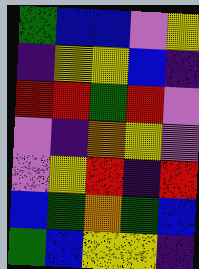[["green", "blue", "blue", "violet", "yellow"], ["indigo", "yellow", "yellow", "blue", "indigo"], ["red", "red", "green", "red", "violet"], ["violet", "indigo", "orange", "yellow", "violet"], ["violet", "yellow", "red", "indigo", "red"], ["blue", "green", "orange", "green", "blue"], ["green", "blue", "yellow", "yellow", "indigo"]]